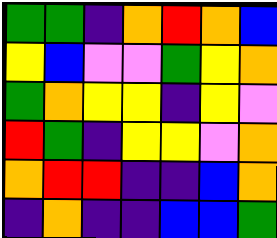[["green", "green", "indigo", "orange", "red", "orange", "blue"], ["yellow", "blue", "violet", "violet", "green", "yellow", "orange"], ["green", "orange", "yellow", "yellow", "indigo", "yellow", "violet"], ["red", "green", "indigo", "yellow", "yellow", "violet", "orange"], ["orange", "red", "red", "indigo", "indigo", "blue", "orange"], ["indigo", "orange", "indigo", "indigo", "blue", "blue", "green"]]